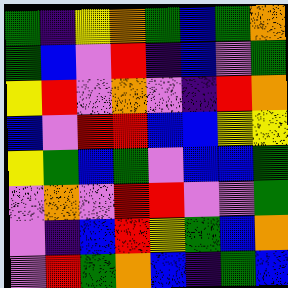[["green", "indigo", "yellow", "orange", "green", "blue", "green", "orange"], ["green", "blue", "violet", "red", "indigo", "blue", "violet", "green"], ["yellow", "red", "violet", "orange", "violet", "indigo", "red", "orange"], ["blue", "violet", "red", "red", "blue", "blue", "yellow", "yellow"], ["yellow", "green", "blue", "green", "violet", "blue", "blue", "green"], ["violet", "orange", "violet", "red", "red", "violet", "violet", "green"], ["violet", "indigo", "blue", "red", "yellow", "green", "blue", "orange"], ["violet", "red", "green", "orange", "blue", "indigo", "green", "blue"]]